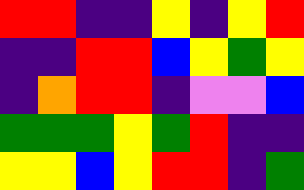[["red", "red", "indigo", "indigo", "yellow", "indigo", "yellow", "red"], ["indigo", "indigo", "red", "red", "blue", "yellow", "green", "yellow"], ["indigo", "orange", "red", "red", "indigo", "violet", "violet", "blue"], ["green", "green", "green", "yellow", "green", "red", "indigo", "indigo"], ["yellow", "yellow", "blue", "yellow", "red", "red", "indigo", "green"]]